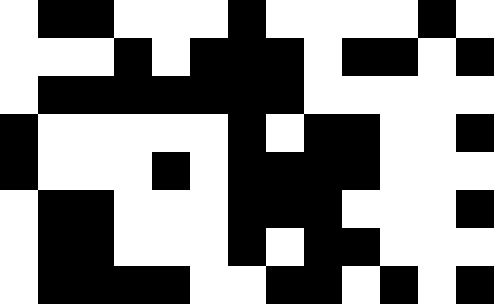[["white", "black", "black", "white", "white", "white", "black", "white", "white", "white", "white", "black", "white"], ["white", "white", "white", "black", "white", "black", "black", "black", "white", "black", "black", "white", "black"], ["white", "black", "black", "black", "black", "black", "black", "black", "white", "white", "white", "white", "white"], ["black", "white", "white", "white", "white", "white", "black", "white", "black", "black", "white", "white", "black"], ["black", "white", "white", "white", "black", "white", "black", "black", "black", "black", "white", "white", "white"], ["white", "black", "black", "white", "white", "white", "black", "black", "black", "white", "white", "white", "black"], ["white", "black", "black", "white", "white", "white", "black", "white", "black", "black", "white", "white", "white"], ["white", "black", "black", "black", "black", "white", "white", "black", "black", "white", "black", "white", "black"]]